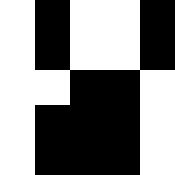[["white", "black", "white", "white", "black"], ["white", "black", "white", "white", "black"], ["white", "white", "black", "black", "white"], ["white", "black", "black", "black", "white"], ["white", "black", "black", "black", "white"]]